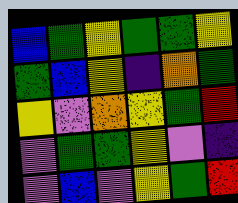[["blue", "green", "yellow", "green", "green", "yellow"], ["green", "blue", "yellow", "indigo", "orange", "green"], ["yellow", "violet", "orange", "yellow", "green", "red"], ["violet", "green", "green", "yellow", "violet", "indigo"], ["violet", "blue", "violet", "yellow", "green", "red"]]